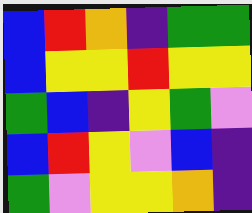[["blue", "red", "orange", "indigo", "green", "green"], ["blue", "yellow", "yellow", "red", "yellow", "yellow"], ["green", "blue", "indigo", "yellow", "green", "violet"], ["blue", "red", "yellow", "violet", "blue", "indigo"], ["green", "violet", "yellow", "yellow", "orange", "indigo"]]